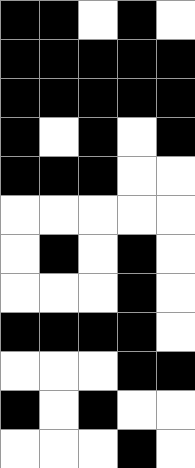[["black", "black", "white", "black", "white"], ["black", "black", "black", "black", "black"], ["black", "black", "black", "black", "black"], ["black", "white", "black", "white", "black"], ["black", "black", "black", "white", "white"], ["white", "white", "white", "white", "white"], ["white", "black", "white", "black", "white"], ["white", "white", "white", "black", "white"], ["black", "black", "black", "black", "white"], ["white", "white", "white", "black", "black"], ["black", "white", "black", "white", "white"], ["white", "white", "white", "black", "white"]]